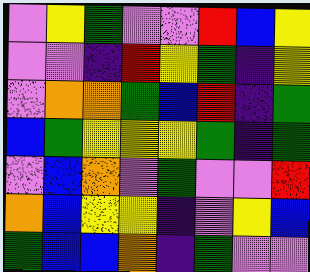[["violet", "yellow", "green", "violet", "violet", "red", "blue", "yellow"], ["violet", "violet", "indigo", "red", "yellow", "green", "indigo", "yellow"], ["violet", "orange", "orange", "green", "blue", "red", "indigo", "green"], ["blue", "green", "yellow", "yellow", "yellow", "green", "indigo", "green"], ["violet", "blue", "orange", "violet", "green", "violet", "violet", "red"], ["orange", "blue", "yellow", "yellow", "indigo", "violet", "yellow", "blue"], ["green", "blue", "blue", "orange", "indigo", "green", "violet", "violet"]]